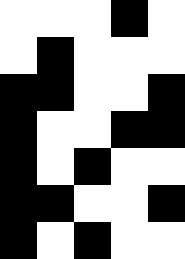[["white", "white", "white", "black", "white"], ["white", "black", "white", "white", "white"], ["black", "black", "white", "white", "black"], ["black", "white", "white", "black", "black"], ["black", "white", "black", "white", "white"], ["black", "black", "white", "white", "black"], ["black", "white", "black", "white", "white"]]